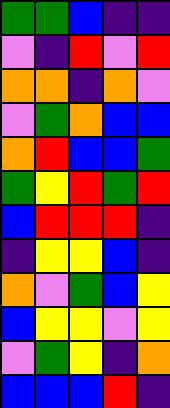[["green", "green", "blue", "indigo", "indigo"], ["violet", "indigo", "red", "violet", "red"], ["orange", "orange", "indigo", "orange", "violet"], ["violet", "green", "orange", "blue", "blue"], ["orange", "red", "blue", "blue", "green"], ["green", "yellow", "red", "green", "red"], ["blue", "red", "red", "red", "indigo"], ["indigo", "yellow", "yellow", "blue", "indigo"], ["orange", "violet", "green", "blue", "yellow"], ["blue", "yellow", "yellow", "violet", "yellow"], ["violet", "green", "yellow", "indigo", "orange"], ["blue", "blue", "blue", "red", "indigo"]]